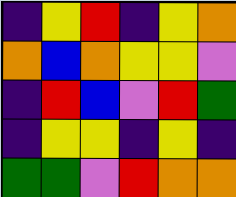[["indigo", "yellow", "red", "indigo", "yellow", "orange"], ["orange", "blue", "orange", "yellow", "yellow", "violet"], ["indigo", "red", "blue", "violet", "red", "green"], ["indigo", "yellow", "yellow", "indigo", "yellow", "indigo"], ["green", "green", "violet", "red", "orange", "orange"]]